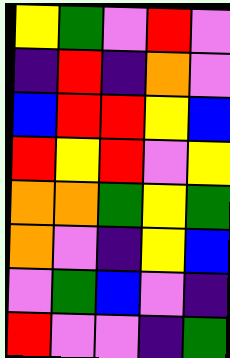[["yellow", "green", "violet", "red", "violet"], ["indigo", "red", "indigo", "orange", "violet"], ["blue", "red", "red", "yellow", "blue"], ["red", "yellow", "red", "violet", "yellow"], ["orange", "orange", "green", "yellow", "green"], ["orange", "violet", "indigo", "yellow", "blue"], ["violet", "green", "blue", "violet", "indigo"], ["red", "violet", "violet", "indigo", "green"]]